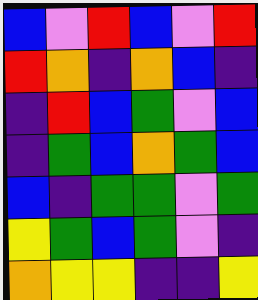[["blue", "violet", "red", "blue", "violet", "red"], ["red", "orange", "indigo", "orange", "blue", "indigo"], ["indigo", "red", "blue", "green", "violet", "blue"], ["indigo", "green", "blue", "orange", "green", "blue"], ["blue", "indigo", "green", "green", "violet", "green"], ["yellow", "green", "blue", "green", "violet", "indigo"], ["orange", "yellow", "yellow", "indigo", "indigo", "yellow"]]